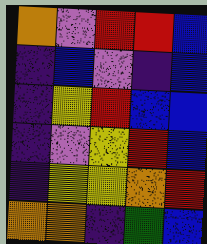[["orange", "violet", "red", "red", "blue"], ["indigo", "blue", "violet", "indigo", "blue"], ["indigo", "yellow", "red", "blue", "blue"], ["indigo", "violet", "yellow", "red", "blue"], ["indigo", "yellow", "yellow", "orange", "red"], ["orange", "orange", "indigo", "green", "blue"]]